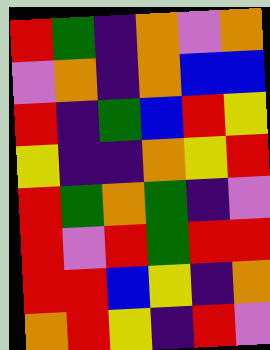[["red", "green", "indigo", "orange", "violet", "orange"], ["violet", "orange", "indigo", "orange", "blue", "blue"], ["red", "indigo", "green", "blue", "red", "yellow"], ["yellow", "indigo", "indigo", "orange", "yellow", "red"], ["red", "green", "orange", "green", "indigo", "violet"], ["red", "violet", "red", "green", "red", "red"], ["red", "red", "blue", "yellow", "indigo", "orange"], ["orange", "red", "yellow", "indigo", "red", "violet"]]